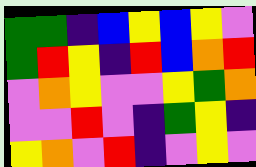[["green", "green", "indigo", "blue", "yellow", "blue", "yellow", "violet"], ["green", "red", "yellow", "indigo", "red", "blue", "orange", "red"], ["violet", "orange", "yellow", "violet", "violet", "yellow", "green", "orange"], ["violet", "violet", "red", "violet", "indigo", "green", "yellow", "indigo"], ["yellow", "orange", "violet", "red", "indigo", "violet", "yellow", "violet"]]